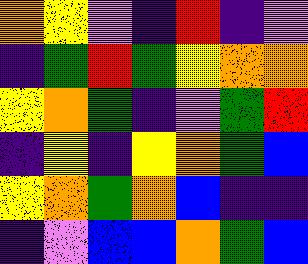[["orange", "yellow", "violet", "indigo", "red", "indigo", "violet"], ["indigo", "green", "red", "green", "yellow", "orange", "orange"], ["yellow", "orange", "green", "indigo", "violet", "green", "red"], ["indigo", "yellow", "indigo", "yellow", "orange", "green", "blue"], ["yellow", "orange", "green", "orange", "blue", "indigo", "indigo"], ["indigo", "violet", "blue", "blue", "orange", "green", "blue"]]